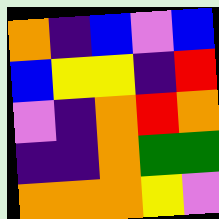[["orange", "indigo", "blue", "violet", "blue"], ["blue", "yellow", "yellow", "indigo", "red"], ["violet", "indigo", "orange", "red", "orange"], ["indigo", "indigo", "orange", "green", "green"], ["orange", "orange", "orange", "yellow", "violet"]]